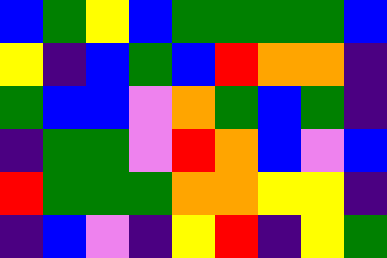[["blue", "green", "yellow", "blue", "green", "green", "green", "green", "blue"], ["yellow", "indigo", "blue", "green", "blue", "red", "orange", "orange", "indigo"], ["green", "blue", "blue", "violet", "orange", "green", "blue", "green", "indigo"], ["indigo", "green", "green", "violet", "red", "orange", "blue", "violet", "blue"], ["red", "green", "green", "green", "orange", "orange", "yellow", "yellow", "indigo"], ["indigo", "blue", "violet", "indigo", "yellow", "red", "indigo", "yellow", "green"]]